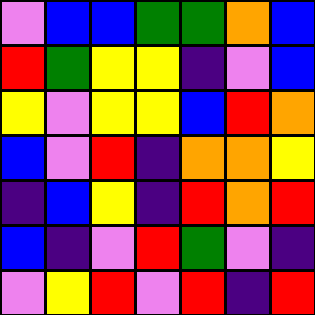[["violet", "blue", "blue", "green", "green", "orange", "blue"], ["red", "green", "yellow", "yellow", "indigo", "violet", "blue"], ["yellow", "violet", "yellow", "yellow", "blue", "red", "orange"], ["blue", "violet", "red", "indigo", "orange", "orange", "yellow"], ["indigo", "blue", "yellow", "indigo", "red", "orange", "red"], ["blue", "indigo", "violet", "red", "green", "violet", "indigo"], ["violet", "yellow", "red", "violet", "red", "indigo", "red"]]